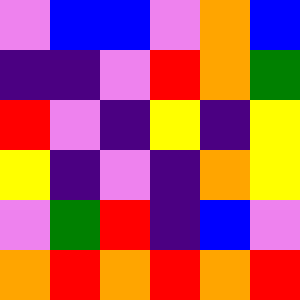[["violet", "blue", "blue", "violet", "orange", "blue"], ["indigo", "indigo", "violet", "red", "orange", "green"], ["red", "violet", "indigo", "yellow", "indigo", "yellow"], ["yellow", "indigo", "violet", "indigo", "orange", "yellow"], ["violet", "green", "red", "indigo", "blue", "violet"], ["orange", "red", "orange", "red", "orange", "red"]]